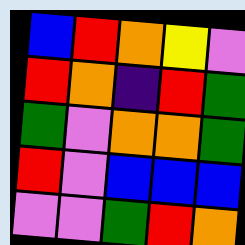[["blue", "red", "orange", "yellow", "violet"], ["red", "orange", "indigo", "red", "green"], ["green", "violet", "orange", "orange", "green"], ["red", "violet", "blue", "blue", "blue"], ["violet", "violet", "green", "red", "orange"]]